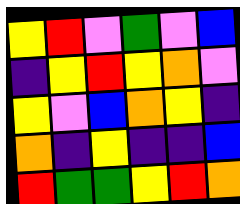[["yellow", "red", "violet", "green", "violet", "blue"], ["indigo", "yellow", "red", "yellow", "orange", "violet"], ["yellow", "violet", "blue", "orange", "yellow", "indigo"], ["orange", "indigo", "yellow", "indigo", "indigo", "blue"], ["red", "green", "green", "yellow", "red", "orange"]]